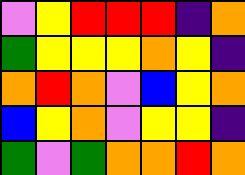[["violet", "yellow", "red", "red", "red", "indigo", "orange"], ["green", "yellow", "yellow", "yellow", "orange", "yellow", "indigo"], ["orange", "red", "orange", "violet", "blue", "yellow", "orange"], ["blue", "yellow", "orange", "violet", "yellow", "yellow", "indigo"], ["green", "violet", "green", "orange", "orange", "red", "orange"]]